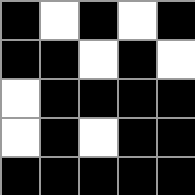[["black", "white", "black", "white", "black"], ["black", "black", "white", "black", "white"], ["white", "black", "black", "black", "black"], ["white", "black", "white", "black", "black"], ["black", "black", "black", "black", "black"]]